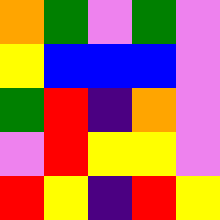[["orange", "green", "violet", "green", "violet"], ["yellow", "blue", "blue", "blue", "violet"], ["green", "red", "indigo", "orange", "violet"], ["violet", "red", "yellow", "yellow", "violet"], ["red", "yellow", "indigo", "red", "yellow"]]